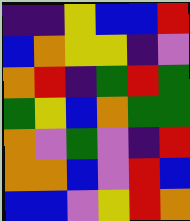[["indigo", "indigo", "yellow", "blue", "blue", "red"], ["blue", "orange", "yellow", "yellow", "indigo", "violet"], ["orange", "red", "indigo", "green", "red", "green"], ["green", "yellow", "blue", "orange", "green", "green"], ["orange", "violet", "green", "violet", "indigo", "red"], ["orange", "orange", "blue", "violet", "red", "blue"], ["blue", "blue", "violet", "yellow", "red", "orange"]]